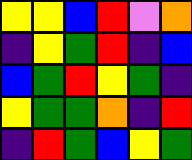[["yellow", "yellow", "blue", "red", "violet", "orange"], ["indigo", "yellow", "green", "red", "indigo", "blue"], ["blue", "green", "red", "yellow", "green", "indigo"], ["yellow", "green", "green", "orange", "indigo", "red"], ["indigo", "red", "green", "blue", "yellow", "green"]]